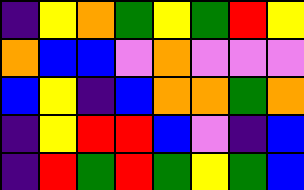[["indigo", "yellow", "orange", "green", "yellow", "green", "red", "yellow"], ["orange", "blue", "blue", "violet", "orange", "violet", "violet", "violet"], ["blue", "yellow", "indigo", "blue", "orange", "orange", "green", "orange"], ["indigo", "yellow", "red", "red", "blue", "violet", "indigo", "blue"], ["indigo", "red", "green", "red", "green", "yellow", "green", "blue"]]